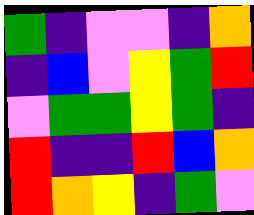[["green", "indigo", "violet", "violet", "indigo", "orange"], ["indigo", "blue", "violet", "yellow", "green", "red"], ["violet", "green", "green", "yellow", "green", "indigo"], ["red", "indigo", "indigo", "red", "blue", "orange"], ["red", "orange", "yellow", "indigo", "green", "violet"]]